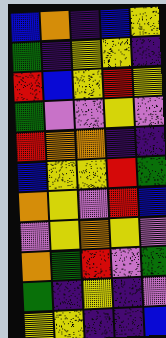[["blue", "orange", "indigo", "blue", "yellow"], ["green", "indigo", "yellow", "yellow", "indigo"], ["red", "blue", "yellow", "red", "yellow"], ["green", "violet", "violet", "yellow", "violet"], ["red", "orange", "orange", "indigo", "indigo"], ["blue", "yellow", "yellow", "red", "green"], ["orange", "yellow", "violet", "red", "blue"], ["violet", "yellow", "orange", "yellow", "violet"], ["orange", "green", "red", "violet", "green"], ["green", "indigo", "yellow", "indigo", "violet"], ["yellow", "yellow", "indigo", "indigo", "blue"]]